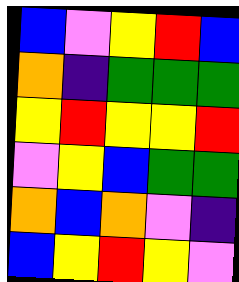[["blue", "violet", "yellow", "red", "blue"], ["orange", "indigo", "green", "green", "green"], ["yellow", "red", "yellow", "yellow", "red"], ["violet", "yellow", "blue", "green", "green"], ["orange", "blue", "orange", "violet", "indigo"], ["blue", "yellow", "red", "yellow", "violet"]]